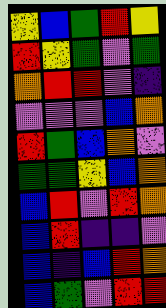[["yellow", "blue", "green", "red", "yellow"], ["red", "yellow", "green", "violet", "green"], ["orange", "red", "red", "violet", "indigo"], ["violet", "violet", "violet", "blue", "orange"], ["red", "green", "blue", "orange", "violet"], ["green", "green", "yellow", "blue", "orange"], ["blue", "red", "violet", "red", "orange"], ["blue", "red", "indigo", "indigo", "violet"], ["blue", "indigo", "blue", "red", "orange"], ["blue", "green", "violet", "red", "red"]]